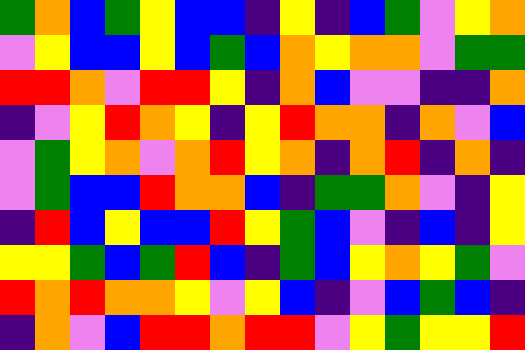[["green", "orange", "blue", "green", "yellow", "blue", "blue", "indigo", "yellow", "indigo", "blue", "green", "violet", "yellow", "orange"], ["violet", "yellow", "blue", "blue", "yellow", "blue", "green", "blue", "orange", "yellow", "orange", "orange", "violet", "green", "green"], ["red", "red", "orange", "violet", "red", "red", "yellow", "indigo", "orange", "blue", "violet", "violet", "indigo", "indigo", "orange"], ["indigo", "violet", "yellow", "red", "orange", "yellow", "indigo", "yellow", "red", "orange", "orange", "indigo", "orange", "violet", "blue"], ["violet", "green", "yellow", "orange", "violet", "orange", "red", "yellow", "orange", "indigo", "orange", "red", "indigo", "orange", "indigo"], ["violet", "green", "blue", "blue", "red", "orange", "orange", "blue", "indigo", "green", "green", "orange", "violet", "indigo", "yellow"], ["indigo", "red", "blue", "yellow", "blue", "blue", "red", "yellow", "green", "blue", "violet", "indigo", "blue", "indigo", "yellow"], ["yellow", "yellow", "green", "blue", "green", "red", "blue", "indigo", "green", "blue", "yellow", "orange", "yellow", "green", "violet"], ["red", "orange", "red", "orange", "orange", "yellow", "violet", "yellow", "blue", "indigo", "violet", "blue", "green", "blue", "indigo"], ["indigo", "orange", "violet", "blue", "red", "red", "orange", "red", "red", "violet", "yellow", "green", "yellow", "yellow", "red"]]